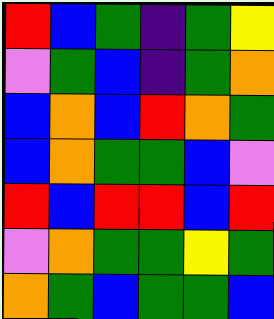[["red", "blue", "green", "indigo", "green", "yellow"], ["violet", "green", "blue", "indigo", "green", "orange"], ["blue", "orange", "blue", "red", "orange", "green"], ["blue", "orange", "green", "green", "blue", "violet"], ["red", "blue", "red", "red", "blue", "red"], ["violet", "orange", "green", "green", "yellow", "green"], ["orange", "green", "blue", "green", "green", "blue"]]